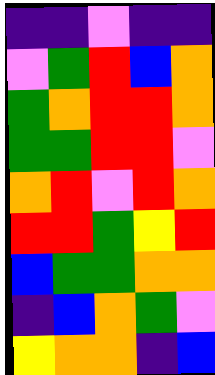[["indigo", "indigo", "violet", "indigo", "indigo"], ["violet", "green", "red", "blue", "orange"], ["green", "orange", "red", "red", "orange"], ["green", "green", "red", "red", "violet"], ["orange", "red", "violet", "red", "orange"], ["red", "red", "green", "yellow", "red"], ["blue", "green", "green", "orange", "orange"], ["indigo", "blue", "orange", "green", "violet"], ["yellow", "orange", "orange", "indigo", "blue"]]